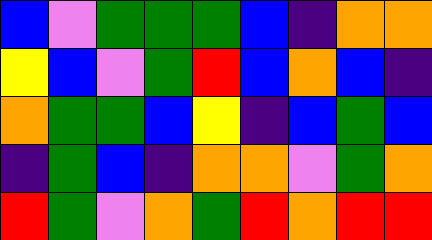[["blue", "violet", "green", "green", "green", "blue", "indigo", "orange", "orange"], ["yellow", "blue", "violet", "green", "red", "blue", "orange", "blue", "indigo"], ["orange", "green", "green", "blue", "yellow", "indigo", "blue", "green", "blue"], ["indigo", "green", "blue", "indigo", "orange", "orange", "violet", "green", "orange"], ["red", "green", "violet", "orange", "green", "red", "orange", "red", "red"]]